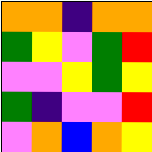[["orange", "orange", "indigo", "orange", "orange"], ["green", "yellow", "violet", "green", "red"], ["violet", "violet", "yellow", "green", "yellow"], ["green", "indigo", "violet", "violet", "red"], ["violet", "orange", "blue", "orange", "yellow"]]